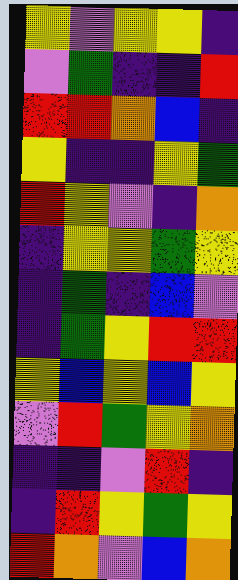[["yellow", "violet", "yellow", "yellow", "indigo"], ["violet", "green", "indigo", "indigo", "red"], ["red", "red", "orange", "blue", "indigo"], ["yellow", "indigo", "indigo", "yellow", "green"], ["red", "yellow", "violet", "indigo", "orange"], ["indigo", "yellow", "yellow", "green", "yellow"], ["indigo", "green", "indigo", "blue", "violet"], ["indigo", "green", "yellow", "red", "red"], ["yellow", "blue", "yellow", "blue", "yellow"], ["violet", "red", "green", "yellow", "orange"], ["indigo", "indigo", "violet", "red", "indigo"], ["indigo", "red", "yellow", "green", "yellow"], ["red", "orange", "violet", "blue", "orange"]]